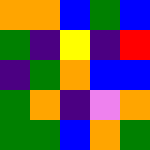[["orange", "orange", "blue", "green", "blue"], ["green", "indigo", "yellow", "indigo", "red"], ["indigo", "green", "orange", "blue", "blue"], ["green", "orange", "indigo", "violet", "orange"], ["green", "green", "blue", "orange", "green"]]